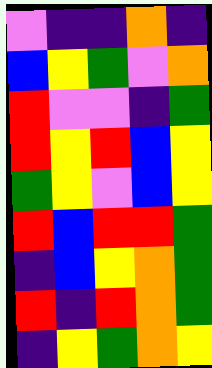[["violet", "indigo", "indigo", "orange", "indigo"], ["blue", "yellow", "green", "violet", "orange"], ["red", "violet", "violet", "indigo", "green"], ["red", "yellow", "red", "blue", "yellow"], ["green", "yellow", "violet", "blue", "yellow"], ["red", "blue", "red", "red", "green"], ["indigo", "blue", "yellow", "orange", "green"], ["red", "indigo", "red", "orange", "green"], ["indigo", "yellow", "green", "orange", "yellow"]]